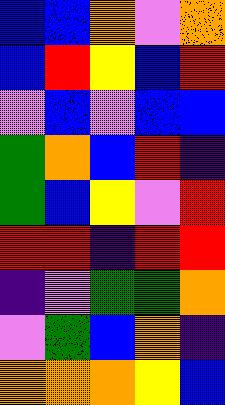[["blue", "blue", "orange", "violet", "orange"], ["blue", "red", "yellow", "blue", "red"], ["violet", "blue", "violet", "blue", "blue"], ["green", "orange", "blue", "red", "indigo"], ["green", "blue", "yellow", "violet", "red"], ["red", "red", "indigo", "red", "red"], ["indigo", "violet", "green", "green", "orange"], ["violet", "green", "blue", "orange", "indigo"], ["orange", "orange", "orange", "yellow", "blue"]]